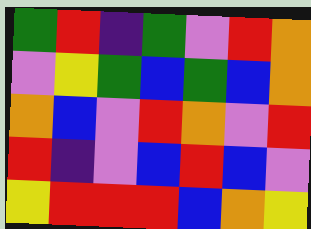[["green", "red", "indigo", "green", "violet", "red", "orange"], ["violet", "yellow", "green", "blue", "green", "blue", "orange"], ["orange", "blue", "violet", "red", "orange", "violet", "red"], ["red", "indigo", "violet", "blue", "red", "blue", "violet"], ["yellow", "red", "red", "red", "blue", "orange", "yellow"]]